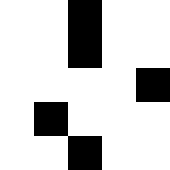[["white", "white", "black", "white", "white"], ["white", "white", "black", "white", "white"], ["white", "white", "white", "white", "black"], ["white", "black", "white", "white", "white"], ["white", "white", "black", "white", "white"]]